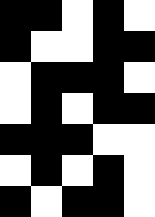[["black", "black", "white", "black", "white"], ["black", "white", "white", "black", "black"], ["white", "black", "black", "black", "white"], ["white", "black", "white", "black", "black"], ["black", "black", "black", "white", "white"], ["white", "black", "white", "black", "white"], ["black", "white", "black", "black", "white"]]